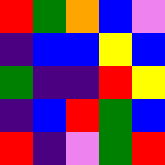[["red", "green", "orange", "blue", "violet"], ["indigo", "blue", "blue", "yellow", "blue"], ["green", "indigo", "indigo", "red", "yellow"], ["indigo", "blue", "red", "green", "blue"], ["red", "indigo", "violet", "green", "red"]]